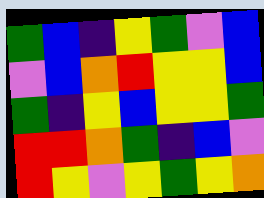[["green", "blue", "indigo", "yellow", "green", "violet", "blue"], ["violet", "blue", "orange", "red", "yellow", "yellow", "blue"], ["green", "indigo", "yellow", "blue", "yellow", "yellow", "green"], ["red", "red", "orange", "green", "indigo", "blue", "violet"], ["red", "yellow", "violet", "yellow", "green", "yellow", "orange"]]